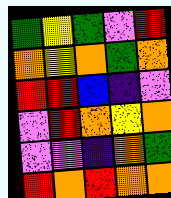[["green", "yellow", "green", "violet", "red"], ["orange", "yellow", "orange", "green", "orange"], ["red", "red", "blue", "indigo", "violet"], ["violet", "red", "orange", "yellow", "orange"], ["violet", "violet", "indigo", "orange", "green"], ["red", "orange", "red", "orange", "orange"]]